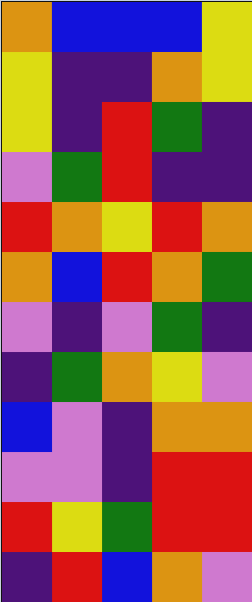[["orange", "blue", "blue", "blue", "yellow"], ["yellow", "indigo", "indigo", "orange", "yellow"], ["yellow", "indigo", "red", "green", "indigo"], ["violet", "green", "red", "indigo", "indigo"], ["red", "orange", "yellow", "red", "orange"], ["orange", "blue", "red", "orange", "green"], ["violet", "indigo", "violet", "green", "indigo"], ["indigo", "green", "orange", "yellow", "violet"], ["blue", "violet", "indigo", "orange", "orange"], ["violet", "violet", "indigo", "red", "red"], ["red", "yellow", "green", "red", "red"], ["indigo", "red", "blue", "orange", "violet"]]